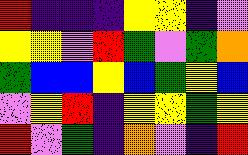[["red", "indigo", "indigo", "indigo", "yellow", "yellow", "indigo", "violet"], ["yellow", "yellow", "violet", "red", "green", "violet", "green", "orange"], ["green", "blue", "blue", "yellow", "blue", "green", "yellow", "blue"], ["violet", "yellow", "red", "indigo", "yellow", "yellow", "green", "yellow"], ["red", "violet", "green", "indigo", "orange", "violet", "indigo", "red"]]